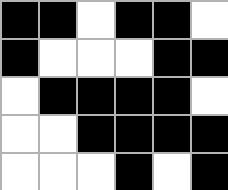[["black", "black", "white", "black", "black", "white"], ["black", "white", "white", "white", "black", "black"], ["white", "black", "black", "black", "black", "white"], ["white", "white", "black", "black", "black", "black"], ["white", "white", "white", "black", "white", "black"]]